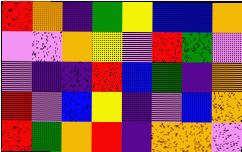[["red", "orange", "indigo", "green", "yellow", "blue", "blue", "orange"], ["violet", "violet", "orange", "yellow", "violet", "red", "green", "violet"], ["violet", "indigo", "indigo", "red", "blue", "green", "indigo", "orange"], ["red", "violet", "blue", "yellow", "indigo", "violet", "blue", "orange"], ["red", "green", "orange", "red", "indigo", "orange", "orange", "violet"]]